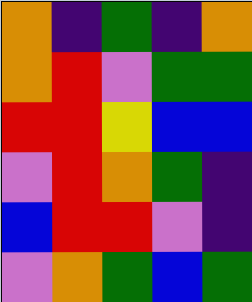[["orange", "indigo", "green", "indigo", "orange"], ["orange", "red", "violet", "green", "green"], ["red", "red", "yellow", "blue", "blue"], ["violet", "red", "orange", "green", "indigo"], ["blue", "red", "red", "violet", "indigo"], ["violet", "orange", "green", "blue", "green"]]